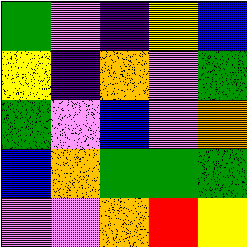[["green", "violet", "indigo", "yellow", "blue"], ["yellow", "indigo", "orange", "violet", "green"], ["green", "violet", "blue", "violet", "orange"], ["blue", "orange", "green", "green", "green"], ["violet", "violet", "orange", "red", "yellow"]]